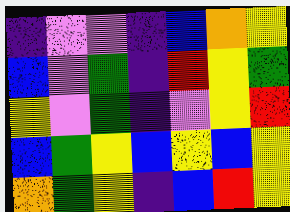[["indigo", "violet", "violet", "indigo", "blue", "orange", "yellow"], ["blue", "violet", "green", "indigo", "red", "yellow", "green"], ["yellow", "violet", "green", "indigo", "violet", "yellow", "red"], ["blue", "green", "yellow", "blue", "yellow", "blue", "yellow"], ["orange", "green", "yellow", "indigo", "blue", "red", "yellow"]]